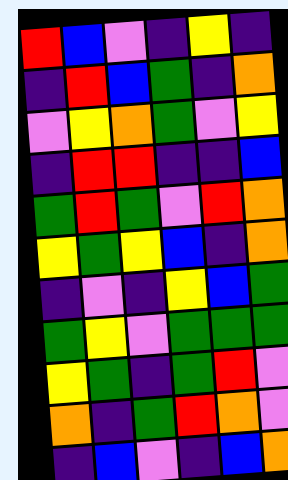[["red", "blue", "violet", "indigo", "yellow", "indigo"], ["indigo", "red", "blue", "green", "indigo", "orange"], ["violet", "yellow", "orange", "green", "violet", "yellow"], ["indigo", "red", "red", "indigo", "indigo", "blue"], ["green", "red", "green", "violet", "red", "orange"], ["yellow", "green", "yellow", "blue", "indigo", "orange"], ["indigo", "violet", "indigo", "yellow", "blue", "green"], ["green", "yellow", "violet", "green", "green", "green"], ["yellow", "green", "indigo", "green", "red", "violet"], ["orange", "indigo", "green", "red", "orange", "violet"], ["indigo", "blue", "violet", "indigo", "blue", "orange"]]